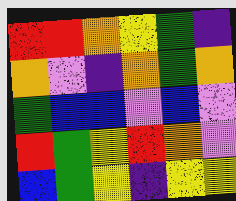[["red", "red", "orange", "yellow", "green", "indigo"], ["orange", "violet", "indigo", "orange", "green", "orange"], ["green", "blue", "blue", "violet", "blue", "violet"], ["red", "green", "yellow", "red", "orange", "violet"], ["blue", "green", "yellow", "indigo", "yellow", "yellow"]]